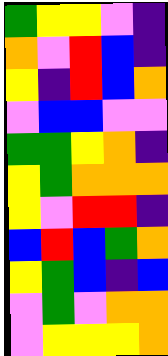[["green", "yellow", "yellow", "violet", "indigo"], ["orange", "violet", "red", "blue", "indigo"], ["yellow", "indigo", "red", "blue", "orange"], ["violet", "blue", "blue", "violet", "violet"], ["green", "green", "yellow", "orange", "indigo"], ["yellow", "green", "orange", "orange", "orange"], ["yellow", "violet", "red", "red", "indigo"], ["blue", "red", "blue", "green", "orange"], ["yellow", "green", "blue", "indigo", "blue"], ["violet", "green", "violet", "orange", "orange"], ["violet", "yellow", "yellow", "yellow", "orange"]]